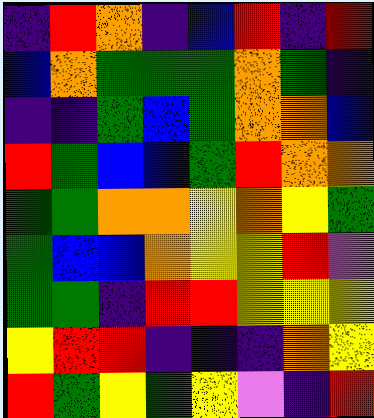[["indigo", "red", "orange", "indigo", "blue", "red", "indigo", "red"], ["blue", "orange", "green", "green", "green", "orange", "green", "indigo"], ["indigo", "indigo", "green", "blue", "green", "orange", "orange", "blue"], ["red", "green", "blue", "blue", "green", "red", "orange", "orange"], ["green", "green", "orange", "orange", "yellow", "orange", "yellow", "green"], ["green", "blue", "blue", "orange", "yellow", "yellow", "red", "violet"], ["green", "green", "indigo", "red", "red", "yellow", "yellow", "yellow"], ["yellow", "red", "red", "indigo", "indigo", "indigo", "orange", "yellow"], ["red", "green", "yellow", "green", "yellow", "violet", "indigo", "red"]]